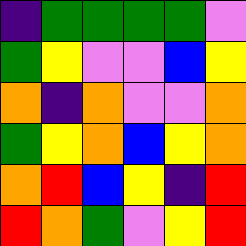[["indigo", "green", "green", "green", "green", "violet"], ["green", "yellow", "violet", "violet", "blue", "yellow"], ["orange", "indigo", "orange", "violet", "violet", "orange"], ["green", "yellow", "orange", "blue", "yellow", "orange"], ["orange", "red", "blue", "yellow", "indigo", "red"], ["red", "orange", "green", "violet", "yellow", "red"]]